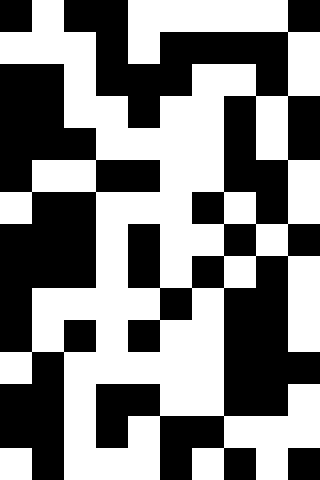[["black", "white", "black", "black", "white", "white", "white", "white", "white", "black"], ["white", "white", "white", "black", "white", "black", "black", "black", "black", "white"], ["black", "black", "white", "black", "black", "black", "white", "white", "black", "white"], ["black", "black", "white", "white", "black", "white", "white", "black", "white", "black"], ["black", "black", "black", "white", "white", "white", "white", "black", "white", "black"], ["black", "white", "white", "black", "black", "white", "white", "black", "black", "white"], ["white", "black", "black", "white", "white", "white", "black", "white", "black", "white"], ["black", "black", "black", "white", "black", "white", "white", "black", "white", "black"], ["black", "black", "black", "white", "black", "white", "black", "white", "black", "white"], ["black", "white", "white", "white", "white", "black", "white", "black", "black", "white"], ["black", "white", "black", "white", "black", "white", "white", "black", "black", "white"], ["white", "black", "white", "white", "white", "white", "white", "black", "black", "black"], ["black", "black", "white", "black", "black", "white", "white", "black", "black", "white"], ["black", "black", "white", "black", "white", "black", "black", "white", "white", "white"], ["white", "black", "white", "white", "white", "black", "white", "black", "white", "black"]]